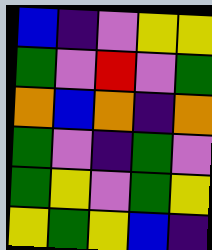[["blue", "indigo", "violet", "yellow", "yellow"], ["green", "violet", "red", "violet", "green"], ["orange", "blue", "orange", "indigo", "orange"], ["green", "violet", "indigo", "green", "violet"], ["green", "yellow", "violet", "green", "yellow"], ["yellow", "green", "yellow", "blue", "indigo"]]